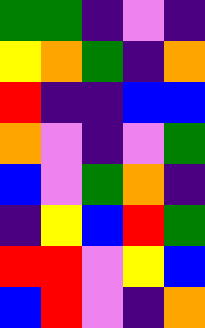[["green", "green", "indigo", "violet", "indigo"], ["yellow", "orange", "green", "indigo", "orange"], ["red", "indigo", "indigo", "blue", "blue"], ["orange", "violet", "indigo", "violet", "green"], ["blue", "violet", "green", "orange", "indigo"], ["indigo", "yellow", "blue", "red", "green"], ["red", "red", "violet", "yellow", "blue"], ["blue", "red", "violet", "indigo", "orange"]]